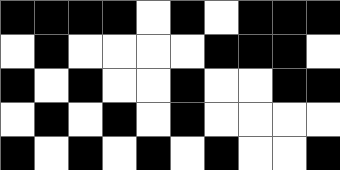[["black", "black", "black", "black", "white", "black", "white", "black", "black", "black"], ["white", "black", "white", "white", "white", "white", "black", "black", "black", "white"], ["black", "white", "black", "white", "white", "black", "white", "white", "black", "black"], ["white", "black", "white", "black", "white", "black", "white", "white", "white", "white"], ["black", "white", "black", "white", "black", "white", "black", "white", "white", "black"]]